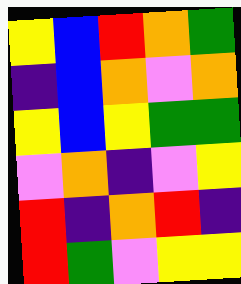[["yellow", "blue", "red", "orange", "green"], ["indigo", "blue", "orange", "violet", "orange"], ["yellow", "blue", "yellow", "green", "green"], ["violet", "orange", "indigo", "violet", "yellow"], ["red", "indigo", "orange", "red", "indigo"], ["red", "green", "violet", "yellow", "yellow"]]